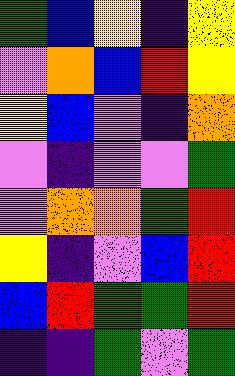[["green", "blue", "yellow", "indigo", "yellow"], ["violet", "orange", "blue", "red", "yellow"], ["yellow", "blue", "violet", "indigo", "orange"], ["violet", "indigo", "violet", "violet", "green"], ["violet", "orange", "orange", "green", "red"], ["yellow", "indigo", "violet", "blue", "red"], ["blue", "red", "green", "green", "red"], ["indigo", "indigo", "green", "violet", "green"]]